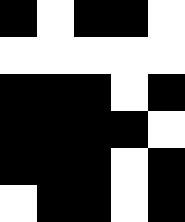[["black", "white", "black", "black", "white"], ["white", "white", "white", "white", "white"], ["black", "black", "black", "white", "black"], ["black", "black", "black", "black", "white"], ["black", "black", "black", "white", "black"], ["white", "black", "black", "white", "black"]]